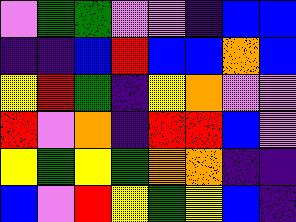[["violet", "green", "green", "violet", "violet", "indigo", "blue", "blue"], ["indigo", "indigo", "blue", "red", "blue", "blue", "orange", "blue"], ["yellow", "red", "green", "indigo", "yellow", "orange", "violet", "violet"], ["red", "violet", "orange", "indigo", "red", "red", "blue", "violet"], ["yellow", "green", "yellow", "green", "orange", "orange", "indigo", "indigo"], ["blue", "violet", "red", "yellow", "green", "yellow", "blue", "indigo"]]